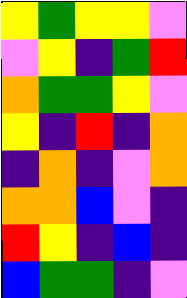[["yellow", "green", "yellow", "yellow", "violet"], ["violet", "yellow", "indigo", "green", "red"], ["orange", "green", "green", "yellow", "violet"], ["yellow", "indigo", "red", "indigo", "orange"], ["indigo", "orange", "indigo", "violet", "orange"], ["orange", "orange", "blue", "violet", "indigo"], ["red", "yellow", "indigo", "blue", "indigo"], ["blue", "green", "green", "indigo", "violet"]]